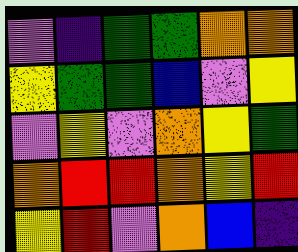[["violet", "indigo", "green", "green", "orange", "orange"], ["yellow", "green", "green", "blue", "violet", "yellow"], ["violet", "yellow", "violet", "orange", "yellow", "green"], ["orange", "red", "red", "orange", "yellow", "red"], ["yellow", "red", "violet", "orange", "blue", "indigo"]]